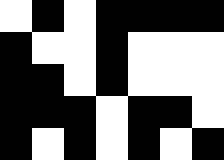[["white", "black", "white", "black", "black", "black", "black"], ["black", "white", "white", "black", "white", "white", "white"], ["black", "black", "white", "black", "white", "white", "white"], ["black", "black", "black", "white", "black", "black", "white"], ["black", "white", "black", "white", "black", "white", "black"]]